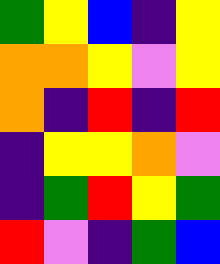[["green", "yellow", "blue", "indigo", "yellow"], ["orange", "orange", "yellow", "violet", "yellow"], ["orange", "indigo", "red", "indigo", "red"], ["indigo", "yellow", "yellow", "orange", "violet"], ["indigo", "green", "red", "yellow", "green"], ["red", "violet", "indigo", "green", "blue"]]